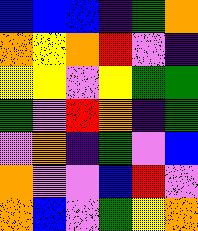[["blue", "blue", "blue", "indigo", "green", "orange"], ["orange", "yellow", "orange", "red", "violet", "indigo"], ["yellow", "yellow", "violet", "yellow", "green", "green"], ["green", "violet", "red", "orange", "indigo", "green"], ["violet", "orange", "indigo", "green", "violet", "blue"], ["orange", "violet", "violet", "blue", "red", "violet"], ["orange", "blue", "violet", "green", "yellow", "orange"]]